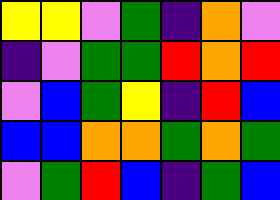[["yellow", "yellow", "violet", "green", "indigo", "orange", "violet"], ["indigo", "violet", "green", "green", "red", "orange", "red"], ["violet", "blue", "green", "yellow", "indigo", "red", "blue"], ["blue", "blue", "orange", "orange", "green", "orange", "green"], ["violet", "green", "red", "blue", "indigo", "green", "blue"]]